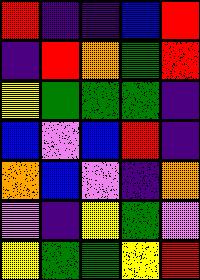[["red", "indigo", "indigo", "blue", "red"], ["indigo", "red", "orange", "green", "red"], ["yellow", "green", "green", "green", "indigo"], ["blue", "violet", "blue", "red", "indigo"], ["orange", "blue", "violet", "indigo", "orange"], ["violet", "indigo", "yellow", "green", "violet"], ["yellow", "green", "green", "yellow", "red"]]